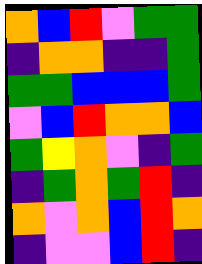[["orange", "blue", "red", "violet", "green", "green"], ["indigo", "orange", "orange", "indigo", "indigo", "green"], ["green", "green", "blue", "blue", "blue", "green"], ["violet", "blue", "red", "orange", "orange", "blue"], ["green", "yellow", "orange", "violet", "indigo", "green"], ["indigo", "green", "orange", "green", "red", "indigo"], ["orange", "violet", "orange", "blue", "red", "orange"], ["indigo", "violet", "violet", "blue", "red", "indigo"]]